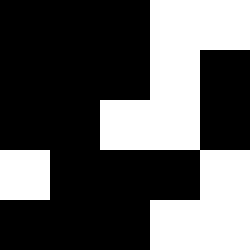[["black", "black", "black", "white", "white"], ["black", "black", "black", "white", "black"], ["black", "black", "white", "white", "black"], ["white", "black", "black", "black", "white"], ["black", "black", "black", "white", "white"]]